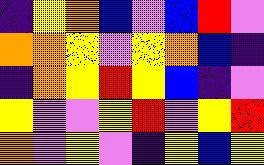[["indigo", "yellow", "orange", "blue", "violet", "blue", "red", "violet"], ["orange", "orange", "yellow", "violet", "yellow", "orange", "blue", "indigo"], ["indigo", "orange", "yellow", "red", "yellow", "blue", "indigo", "violet"], ["yellow", "violet", "violet", "yellow", "red", "violet", "yellow", "red"], ["orange", "violet", "yellow", "violet", "indigo", "yellow", "blue", "yellow"]]